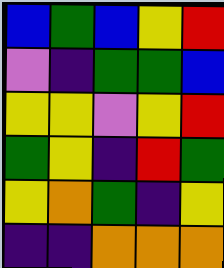[["blue", "green", "blue", "yellow", "red"], ["violet", "indigo", "green", "green", "blue"], ["yellow", "yellow", "violet", "yellow", "red"], ["green", "yellow", "indigo", "red", "green"], ["yellow", "orange", "green", "indigo", "yellow"], ["indigo", "indigo", "orange", "orange", "orange"]]